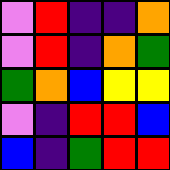[["violet", "red", "indigo", "indigo", "orange"], ["violet", "red", "indigo", "orange", "green"], ["green", "orange", "blue", "yellow", "yellow"], ["violet", "indigo", "red", "red", "blue"], ["blue", "indigo", "green", "red", "red"]]